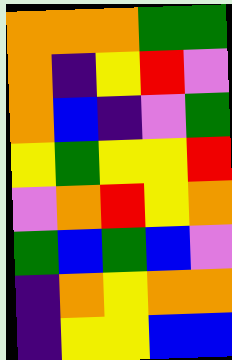[["orange", "orange", "orange", "green", "green"], ["orange", "indigo", "yellow", "red", "violet"], ["orange", "blue", "indigo", "violet", "green"], ["yellow", "green", "yellow", "yellow", "red"], ["violet", "orange", "red", "yellow", "orange"], ["green", "blue", "green", "blue", "violet"], ["indigo", "orange", "yellow", "orange", "orange"], ["indigo", "yellow", "yellow", "blue", "blue"]]